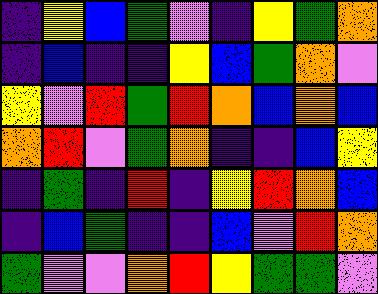[["indigo", "yellow", "blue", "green", "violet", "indigo", "yellow", "green", "orange"], ["indigo", "blue", "indigo", "indigo", "yellow", "blue", "green", "orange", "violet"], ["yellow", "violet", "red", "green", "red", "orange", "blue", "orange", "blue"], ["orange", "red", "violet", "green", "orange", "indigo", "indigo", "blue", "yellow"], ["indigo", "green", "indigo", "red", "indigo", "yellow", "red", "orange", "blue"], ["indigo", "blue", "green", "indigo", "indigo", "blue", "violet", "red", "orange"], ["green", "violet", "violet", "orange", "red", "yellow", "green", "green", "violet"]]